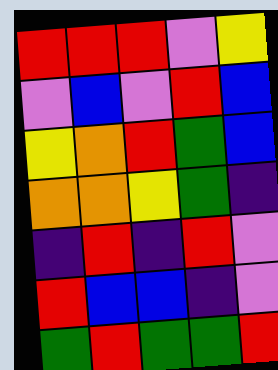[["red", "red", "red", "violet", "yellow"], ["violet", "blue", "violet", "red", "blue"], ["yellow", "orange", "red", "green", "blue"], ["orange", "orange", "yellow", "green", "indigo"], ["indigo", "red", "indigo", "red", "violet"], ["red", "blue", "blue", "indigo", "violet"], ["green", "red", "green", "green", "red"]]